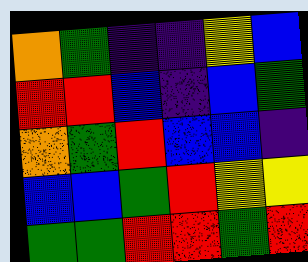[["orange", "green", "indigo", "indigo", "yellow", "blue"], ["red", "red", "blue", "indigo", "blue", "green"], ["orange", "green", "red", "blue", "blue", "indigo"], ["blue", "blue", "green", "red", "yellow", "yellow"], ["green", "green", "red", "red", "green", "red"]]